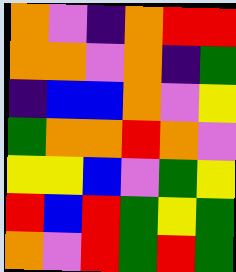[["orange", "violet", "indigo", "orange", "red", "red"], ["orange", "orange", "violet", "orange", "indigo", "green"], ["indigo", "blue", "blue", "orange", "violet", "yellow"], ["green", "orange", "orange", "red", "orange", "violet"], ["yellow", "yellow", "blue", "violet", "green", "yellow"], ["red", "blue", "red", "green", "yellow", "green"], ["orange", "violet", "red", "green", "red", "green"]]